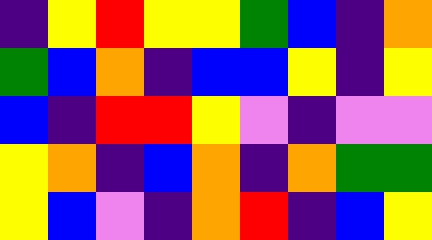[["indigo", "yellow", "red", "yellow", "yellow", "green", "blue", "indigo", "orange"], ["green", "blue", "orange", "indigo", "blue", "blue", "yellow", "indigo", "yellow"], ["blue", "indigo", "red", "red", "yellow", "violet", "indigo", "violet", "violet"], ["yellow", "orange", "indigo", "blue", "orange", "indigo", "orange", "green", "green"], ["yellow", "blue", "violet", "indigo", "orange", "red", "indigo", "blue", "yellow"]]